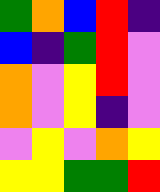[["green", "orange", "blue", "red", "indigo"], ["blue", "indigo", "green", "red", "violet"], ["orange", "violet", "yellow", "red", "violet"], ["orange", "violet", "yellow", "indigo", "violet"], ["violet", "yellow", "violet", "orange", "yellow"], ["yellow", "yellow", "green", "green", "red"]]